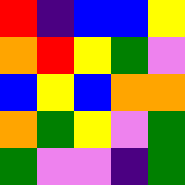[["red", "indigo", "blue", "blue", "yellow"], ["orange", "red", "yellow", "green", "violet"], ["blue", "yellow", "blue", "orange", "orange"], ["orange", "green", "yellow", "violet", "green"], ["green", "violet", "violet", "indigo", "green"]]